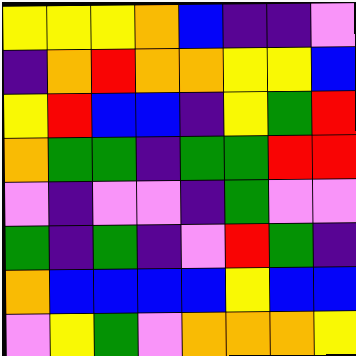[["yellow", "yellow", "yellow", "orange", "blue", "indigo", "indigo", "violet"], ["indigo", "orange", "red", "orange", "orange", "yellow", "yellow", "blue"], ["yellow", "red", "blue", "blue", "indigo", "yellow", "green", "red"], ["orange", "green", "green", "indigo", "green", "green", "red", "red"], ["violet", "indigo", "violet", "violet", "indigo", "green", "violet", "violet"], ["green", "indigo", "green", "indigo", "violet", "red", "green", "indigo"], ["orange", "blue", "blue", "blue", "blue", "yellow", "blue", "blue"], ["violet", "yellow", "green", "violet", "orange", "orange", "orange", "yellow"]]